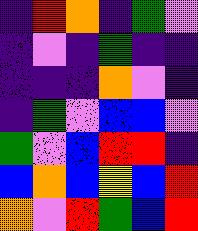[["indigo", "red", "orange", "indigo", "green", "violet"], ["indigo", "violet", "indigo", "green", "indigo", "indigo"], ["indigo", "indigo", "indigo", "orange", "violet", "indigo"], ["indigo", "green", "violet", "blue", "blue", "violet"], ["green", "violet", "blue", "red", "red", "indigo"], ["blue", "orange", "blue", "yellow", "blue", "red"], ["orange", "violet", "red", "green", "blue", "red"]]